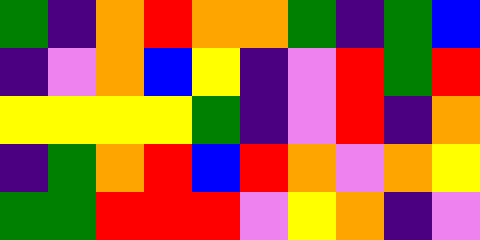[["green", "indigo", "orange", "red", "orange", "orange", "green", "indigo", "green", "blue"], ["indigo", "violet", "orange", "blue", "yellow", "indigo", "violet", "red", "green", "red"], ["yellow", "yellow", "yellow", "yellow", "green", "indigo", "violet", "red", "indigo", "orange"], ["indigo", "green", "orange", "red", "blue", "red", "orange", "violet", "orange", "yellow"], ["green", "green", "red", "red", "red", "violet", "yellow", "orange", "indigo", "violet"]]